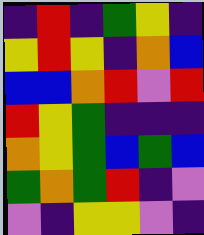[["indigo", "red", "indigo", "green", "yellow", "indigo"], ["yellow", "red", "yellow", "indigo", "orange", "blue"], ["blue", "blue", "orange", "red", "violet", "red"], ["red", "yellow", "green", "indigo", "indigo", "indigo"], ["orange", "yellow", "green", "blue", "green", "blue"], ["green", "orange", "green", "red", "indigo", "violet"], ["violet", "indigo", "yellow", "yellow", "violet", "indigo"]]